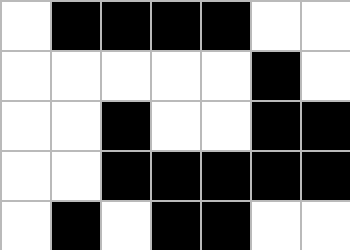[["white", "black", "black", "black", "black", "white", "white"], ["white", "white", "white", "white", "white", "black", "white"], ["white", "white", "black", "white", "white", "black", "black"], ["white", "white", "black", "black", "black", "black", "black"], ["white", "black", "white", "black", "black", "white", "white"]]